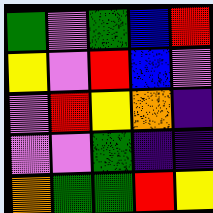[["green", "violet", "green", "blue", "red"], ["yellow", "violet", "red", "blue", "violet"], ["violet", "red", "yellow", "orange", "indigo"], ["violet", "violet", "green", "indigo", "indigo"], ["orange", "green", "green", "red", "yellow"]]